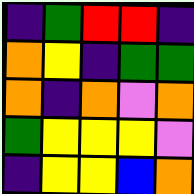[["indigo", "green", "red", "red", "indigo"], ["orange", "yellow", "indigo", "green", "green"], ["orange", "indigo", "orange", "violet", "orange"], ["green", "yellow", "yellow", "yellow", "violet"], ["indigo", "yellow", "yellow", "blue", "orange"]]